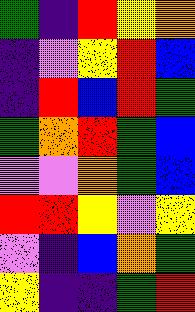[["green", "indigo", "red", "yellow", "orange"], ["indigo", "violet", "yellow", "red", "blue"], ["indigo", "red", "blue", "red", "green"], ["green", "orange", "red", "green", "blue"], ["violet", "violet", "orange", "green", "blue"], ["red", "red", "yellow", "violet", "yellow"], ["violet", "indigo", "blue", "orange", "green"], ["yellow", "indigo", "indigo", "green", "red"]]